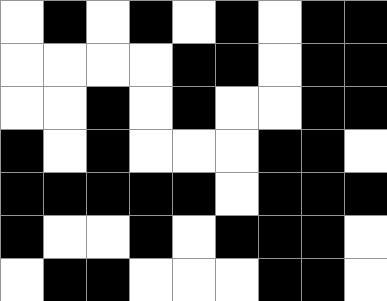[["white", "black", "white", "black", "white", "black", "white", "black", "black"], ["white", "white", "white", "white", "black", "black", "white", "black", "black"], ["white", "white", "black", "white", "black", "white", "white", "black", "black"], ["black", "white", "black", "white", "white", "white", "black", "black", "white"], ["black", "black", "black", "black", "black", "white", "black", "black", "black"], ["black", "white", "white", "black", "white", "black", "black", "black", "white"], ["white", "black", "black", "white", "white", "white", "black", "black", "white"]]